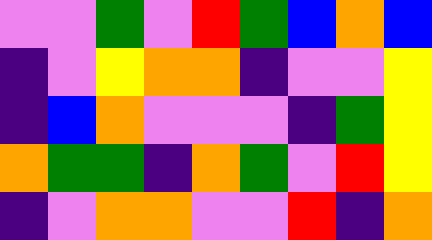[["violet", "violet", "green", "violet", "red", "green", "blue", "orange", "blue"], ["indigo", "violet", "yellow", "orange", "orange", "indigo", "violet", "violet", "yellow"], ["indigo", "blue", "orange", "violet", "violet", "violet", "indigo", "green", "yellow"], ["orange", "green", "green", "indigo", "orange", "green", "violet", "red", "yellow"], ["indigo", "violet", "orange", "orange", "violet", "violet", "red", "indigo", "orange"]]